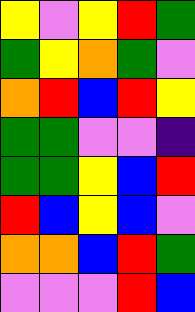[["yellow", "violet", "yellow", "red", "green"], ["green", "yellow", "orange", "green", "violet"], ["orange", "red", "blue", "red", "yellow"], ["green", "green", "violet", "violet", "indigo"], ["green", "green", "yellow", "blue", "red"], ["red", "blue", "yellow", "blue", "violet"], ["orange", "orange", "blue", "red", "green"], ["violet", "violet", "violet", "red", "blue"]]